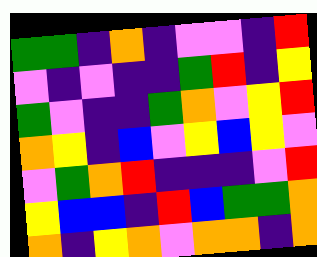[["green", "green", "indigo", "orange", "indigo", "violet", "violet", "indigo", "red"], ["violet", "indigo", "violet", "indigo", "indigo", "green", "red", "indigo", "yellow"], ["green", "violet", "indigo", "indigo", "green", "orange", "violet", "yellow", "red"], ["orange", "yellow", "indigo", "blue", "violet", "yellow", "blue", "yellow", "violet"], ["violet", "green", "orange", "red", "indigo", "indigo", "indigo", "violet", "red"], ["yellow", "blue", "blue", "indigo", "red", "blue", "green", "green", "orange"], ["orange", "indigo", "yellow", "orange", "violet", "orange", "orange", "indigo", "orange"]]